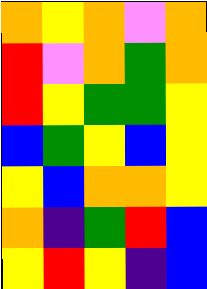[["orange", "yellow", "orange", "violet", "orange"], ["red", "violet", "orange", "green", "orange"], ["red", "yellow", "green", "green", "yellow"], ["blue", "green", "yellow", "blue", "yellow"], ["yellow", "blue", "orange", "orange", "yellow"], ["orange", "indigo", "green", "red", "blue"], ["yellow", "red", "yellow", "indigo", "blue"]]